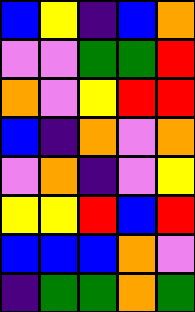[["blue", "yellow", "indigo", "blue", "orange"], ["violet", "violet", "green", "green", "red"], ["orange", "violet", "yellow", "red", "red"], ["blue", "indigo", "orange", "violet", "orange"], ["violet", "orange", "indigo", "violet", "yellow"], ["yellow", "yellow", "red", "blue", "red"], ["blue", "blue", "blue", "orange", "violet"], ["indigo", "green", "green", "orange", "green"]]